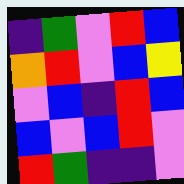[["indigo", "green", "violet", "red", "blue"], ["orange", "red", "violet", "blue", "yellow"], ["violet", "blue", "indigo", "red", "blue"], ["blue", "violet", "blue", "red", "violet"], ["red", "green", "indigo", "indigo", "violet"]]